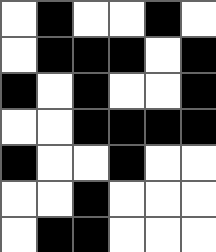[["white", "black", "white", "white", "black", "white"], ["white", "black", "black", "black", "white", "black"], ["black", "white", "black", "white", "white", "black"], ["white", "white", "black", "black", "black", "black"], ["black", "white", "white", "black", "white", "white"], ["white", "white", "black", "white", "white", "white"], ["white", "black", "black", "white", "white", "white"]]